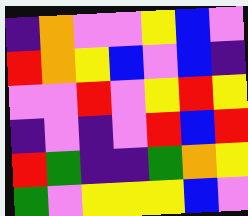[["indigo", "orange", "violet", "violet", "yellow", "blue", "violet"], ["red", "orange", "yellow", "blue", "violet", "blue", "indigo"], ["violet", "violet", "red", "violet", "yellow", "red", "yellow"], ["indigo", "violet", "indigo", "violet", "red", "blue", "red"], ["red", "green", "indigo", "indigo", "green", "orange", "yellow"], ["green", "violet", "yellow", "yellow", "yellow", "blue", "violet"]]